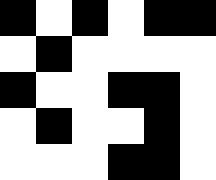[["black", "white", "black", "white", "black", "black"], ["white", "black", "white", "white", "white", "white"], ["black", "white", "white", "black", "black", "white"], ["white", "black", "white", "white", "black", "white"], ["white", "white", "white", "black", "black", "white"]]